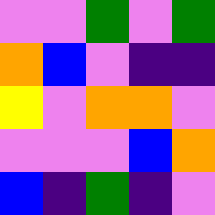[["violet", "violet", "green", "violet", "green"], ["orange", "blue", "violet", "indigo", "indigo"], ["yellow", "violet", "orange", "orange", "violet"], ["violet", "violet", "violet", "blue", "orange"], ["blue", "indigo", "green", "indigo", "violet"]]